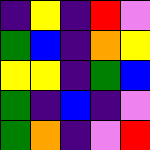[["indigo", "yellow", "indigo", "red", "violet"], ["green", "blue", "indigo", "orange", "yellow"], ["yellow", "yellow", "indigo", "green", "blue"], ["green", "indigo", "blue", "indigo", "violet"], ["green", "orange", "indigo", "violet", "red"]]